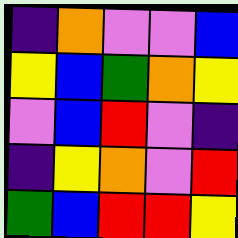[["indigo", "orange", "violet", "violet", "blue"], ["yellow", "blue", "green", "orange", "yellow"], ["violet", "blue", "red", "violet", "indigo"], ["indigo", "yellow", "orange", "violet", "red"], ["green", "blue", "red", "red", "yellow"]]